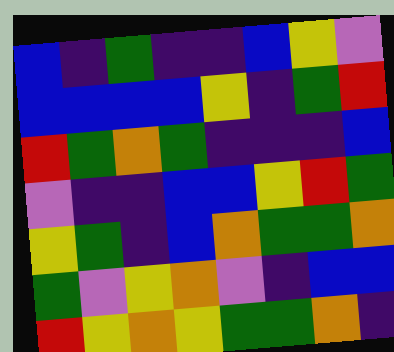[["blue", "indigo", "green", "indigo", "indigo", "blue", "yellow", "violet"], ["blue", "blue", "blue", "blue", "yellow", "indigo", "green", "red"], ["red", "green", "orange", "green", "indigo", "indigo", "indigo", "blue"], ["violet", "indigo", "indigo", "blue", "blue", "yellow", "red", "green"], ["yellow", "green", "indigo", "blue", "orange", "green", "green", "orange"], ["green", "violet", "yellow", "orange", "violet", "indigo", "blue", "blue"], ["red", "yellow", "orange", "yellow", "green", "green", "orange", "indigo"]]